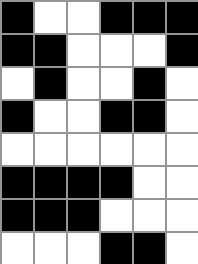[["black", "white", "white", "black", "black", "black"], ["black", "black", "white", "white", "white", "black"], ["white", "black", "white", "white", "black", "white"], ["black", "white", "white", "black", "black", "white"], ["white", "white", "white", "white", "white", "white"], ["black", "black", "black", "black", "white", "white"], ["black", "black", "black", "white", "white", "white"], ["white", "white", "white", "black", "black", "white"]]